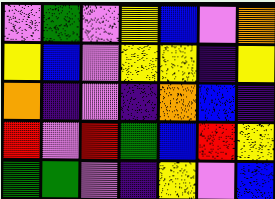[["violet", "green", "violet", "yellow", "blue", "violet", "orange"], ["yellow", "blue", "violet", "yellow", "yellow", "indigo", "yellow"], ["orange", "indigo", "violet", "indigo", "orange", "blue", "indigo"], ["red", "violet", "red", "green", "blue", "red", "yellow"], ["green", "green", "violet", "indigo", "yellow", "violet", "blue"]]